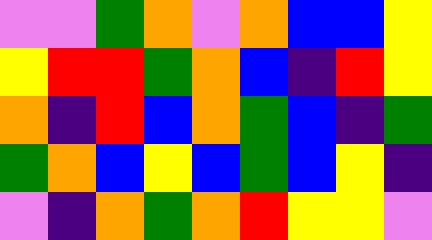[["violet", "violet", "green", "orange", "violet", "orange", "blue", "blue", "yellow"], ["yellow", "red", "red", "green", "orange", "blue", "indigo", "red", "yellow"], ["orange", "indigo", "red", "blue", "orange", "green", "blue", "indigo", "green"], ["green", "orange", "blue", "yellow", "blue", "green", "blue", "yellow", "indigo"], ["violet", "indigo", "orange", "green", "orange", "red", "yellow", "yellow", "violet"]]